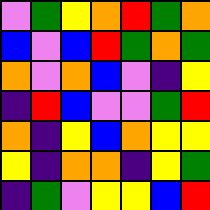[["violet", "green", "yellow", "orange", "red", "green", "orange"], ["blue", "violet", "blue", "red", "green", "orange", "green"], ["orange", "violet", "orange", "blue", "violet", "indigo", "yellow"], ["indigo", "red", "blue", "violet", "violet", "green", "red"], ["orange", "indigo", "yellow", "blue", "orange", "yellow", "yellow"], ["yellow", "indigo", "orange", "orange", "indigo", "yellow", "green"], ["indigo", "green", "violet", "yellow", "yellow", "blue", "red"]]